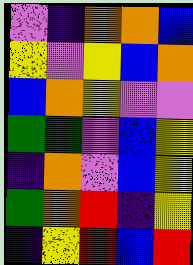[["violet", "indigo", "orange", "orange", "blue"], ["yellow", "violet", "yellow", "blue", "orange"], ["blue", "orange", "yellow", "violet", "violet"], ["green", "green", "violet", "blue", "yellow"], ["indigo", "orange", "violet", "blue", "yellow"], ["green", "orange", "red", "indigo", "yellow"], ["indigo", "yellow", "red", "blue", "red"]]